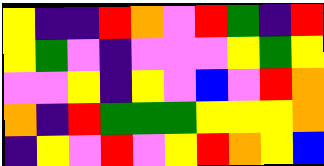[["yellow", "indigo", "indigo", "red", "orange", "violet", "red", "green", "indigo", "red"], ["yellow", "green", "violet", "indigo", "violet", "violet", "violet", "yellow", "green", "yellow"], ["violet", "violet", "yellow", "indigo", "yellow", "violet", "blue", "violet", "red", "orange"], ["orange", "indigo", "red", "green", "green", "green", "yellow", "yellow", "yellow", "orange"], ["indigo", "yellow", "violet", "red", "violet", "yellow", "red", "orange", "yellow", "blue"]]